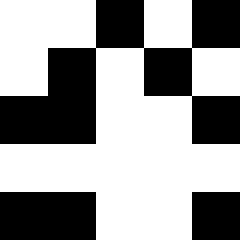[["white", "white", "black", "white", "black"], ["white", "black", "white", "black", "white"], ["black", "black", "white", "white", "black"], ["white", "white", "white", "white", "white"], ["black", "black", "white", "white", "black"]]